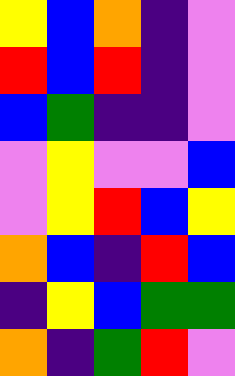[["yellow", "blue", "orange", "indigo", "violet"], ["red", "blue", "red", "indigo", "violet"], ["blue", "green", "indigo", "indigo", "violet"], ["violet", "yellow", "violet", "violet", "blue"], ["violet", "yellow", "red", "blue", "yellow"], ["orange", "blue", "indigo", "red", "blue"], ["indigo", "yellow", "blue", "green", "green"], ["orange", "indigo", "green", "red", "violet"]]